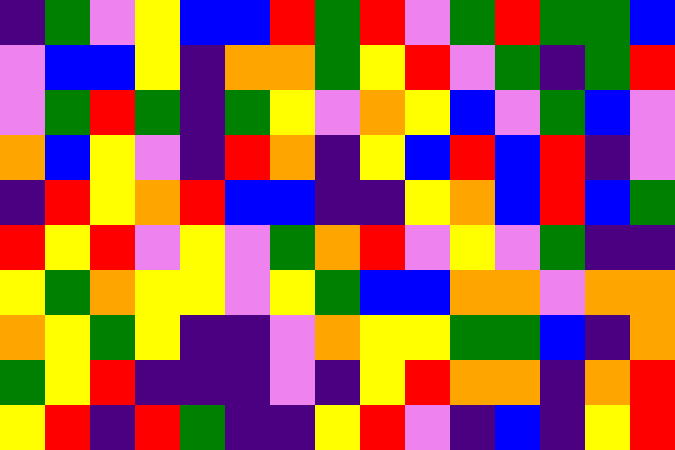[["indigo", "green", "violet", "yellow", "blue", "blue", "red", "green", "red", "violet", "green", "red", "green", "green", "blue"], ["violet", "blue", "blue", "yellow", "indigo", "orange", "orange", "green", "yellow", "red", "violet", "green", "indigo", "green", "red"], ["violet", "green", "red", "green", "indigo", "green", "yellow", "violet", "orange", "yellow", "blue", "violet", "green", "blue", "violet"], ["orange", "blue", "yellow", "violet", "indigo", "red", "orange", "indigo", "yellow", "blue", "red", "blue", "red", "indigo", "violet"], ["indigo", "red", "yellow", "orange", "red", "blue", "blue", "indigo", "indigo", "yellow", "orange", "blue", "red", "blue", "green"], ["red", "yellow", "red", "violet", "yellow", "violet", "green", "orange", "red", "violet", "yellow", "violet", "green", "indigo", "indigo"], ["yellow", "green", "orange", "yellow", "yellow", "violet", "yellow", "green", "blue", "blue", "orange", "orange", "violet", "orange", "orange"], ["orange", "yellow", "green", "yellow", "indigo", "indigo", "violet", "orange", "yellow", "yellow", "green", "green", "blue", "indigo", "orange"], ["green", "yellow", "red", "indigo", "indigo", "indigo", "violet", "indigo", "yellow", "red", "orange", "orange", "indigo", "orange", "red"], ["yellow", "red", "indigo", "red", "green", "indigo", "indigo", "yellow", "red", "violet", "indigo", "blue", "indigo", "yellow", "red"]]